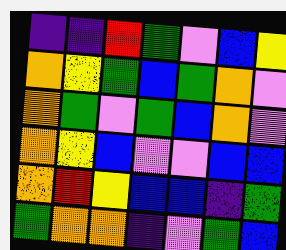[["indigo", "indigo", "red", "green", "violet", "blue", "yellow"], ["orange", "yellow", "green", "blue", "green", "orange", "violet"], ["orange", "green", "violet", "green", "blue", "orange", "violet"], ["orange", "yellow", "blue", "violet", "violet", "blue", "blue"], ["orange", "red", "yellow", "blue", "blue", "indigo", "green"], ["green", "orange", "orange", "indigo", "violet", "green", "blue"]]